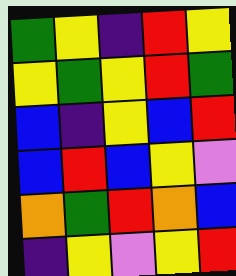[["green", "yellow", "indigo", "red", "yellow"], ["yellow", "green", "yellow", "red", "green"], ["blue", "indigo", "yellow", "blue", "red"], ["blue", "red", "blue", "yellow", "violet"], ["orange", "green", "red", "orange", "blue"], ["indigo", "yellow", "violet", "yellow", "red"]]